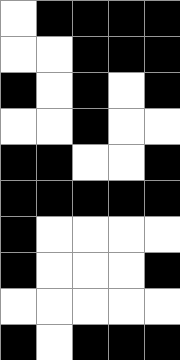[["white", "black", "black", "black", "black"], ["white", "white", "black", "black", "black"], ["black", "white", "black", "white", "black"], ["white", "white", "black", "white", "white"], ["black", "black", "white", "white", "black"], ["black", "black", "black", "black", "black"], ["black", "white", "white", "white", "white"], ["black", "white", "white", "white", "black"], ["white", "white", "white", "white", "white"], ["black", "white", "black", "black", "black"]]